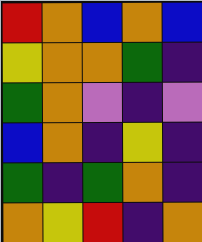[["red", "orange", "blue", "orange", "blue"], ["yellow", "orange", "orange", "green", "indigo"], ["green", "orange", "violet", "indigo", "violet"], ["blue", "orange", "indigo", "yellow", "indigo"], ["green", "indigo", "green", "orange", "indigo"], ["orange", "yellow", "red", "indigo", "orange"]]